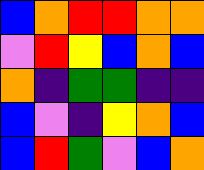[["blue", "orange", "red", "red", "orange", "orange"], ["violet", "red", "yellow", "blue", "orange", "blue"], ["orange", "indigo", "green", "green", "indigo", "indigo"], ["blue", "violet", "indigo", "yellow", "orange", "blue"], ["blue", "red", "green", "violet", "blue", "orange"]]